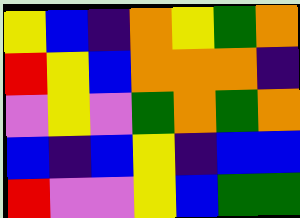[["yellow", "blue", "indigo", "orange", "yellow", "green", "orange"], ["red", "yellow", "blue", "orange", "orange", "orange", "indigo"], ["violet", "yellow", "violet", "green", "orange", "green", "orange"], ["blue", "indigo", "blue", "yellow", "indigo", "blue", "blue"], ["red", "violet", "violet", "yellow", "blue", "green", "green"]]